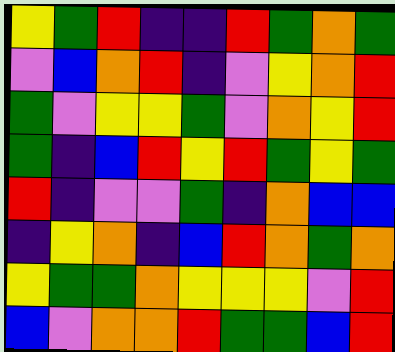[["yellow", "green", "red", "indigo", "indigo", "red", "green", "orange", "green"], ["violet", "blue", "orange", "red", "indigo", "violet", "yellow", "orange", "red"], ["green", "violet", "yellow", "yellow", "green", "violet", "orange", "yellow", "red"], ["green", "indigo", "blue", "red", "yellow", "red", "green", "yellow", "green"], ["red", "indigo", "violet", "violet", "green", "indigo", "orange", "blue", "blue"], ["indigo", "yellow", "orange", "indigo", "blue", "red", "orange", "green", "orange"], ["yellow", "green", "green", "orange", "yellow", "yellow", "yellow", "violet", "red"], ["blue", "violet", "orange", "orange", "red", "green", "green", "blue", "red"]]